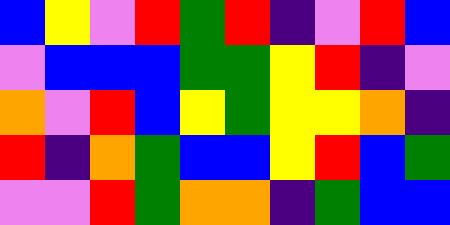[["blue", "yellow", "violet", "red", "green", "red", "indigo", "violet", "red", "blue"], ["violet", "blue", "blue", "blue", "green", "green", "yellow", "red", "indigo", "violet"], ["orange", "violet", "red", "blue", "yellow", "green", "yellow", "yellow", "orange", "indigo"], ["red", "indigo", "orange", "green", "blue", "blue", "yellow", "red", "blue", "green"], ["violet", "violet", "red", "green", "orange", "orange", "indigo", "green", "blue", "blue"]]